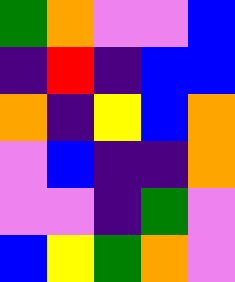[["green", "orange", "violet", "violet", "blue"], ["indigo", "red", "indigo", "blue", "blue"], ["orange", "indigo", "yellow", "blue", "orange"], ["violet", "blue", "indigo", "indigo", "orange"], ["violet", "violet", "indigo", "green", "violet"], ["blue", "yellow", "green", "orange", "violet"]]